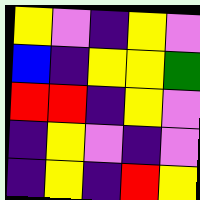[["yellow", "violet", "indigo", "yellow", "violet"], ["blue", "indigo", "yellow", "yellow", "green"], ["red", "red", "indigo", "yellow", "violet"], ["indigo", "yellow", "violet", "indigo", "violet"], ["indigo", "yellow", "indigo", "red", "yellow"]]